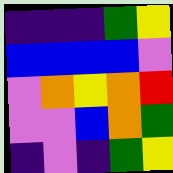[["indigo", "indigo", "indigo", "green", "yellow"], ["blue", "blue", "blue", "blue", "violet"], ["violet", "orange", "yellow", "orange", "red"], ["violet", "violet", "blue", "orange", "green"], ["indigo", "violet", "indigo", "green", "yellow"]]